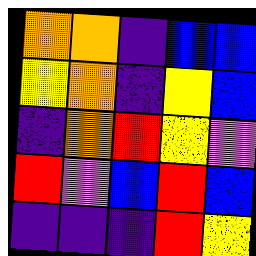[["orange", "orange", "indigo", "blue", "blue"], ["yellow", "orange", "indigo", "yellow", "blue"], ["indigo", "orange", "red", "yellow", "violet"], ["red", "violet", "blue", "red", "blue"], ["indigo", "indigo", "indigo", "red", "yellow"]]